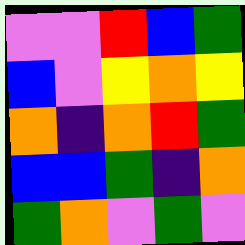[["violet", "violet", "red", "blue", "green"], ["blue", "violet", "yellow", "orange", "yellow"], ["orange", "indigo", "orange", "red", "green"], ["blue", "blue", "green", "indigo", "orange"], ["green", "orange", "violet", "green", "violet"]]